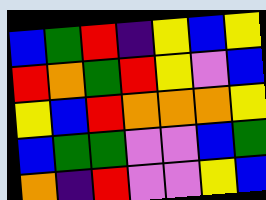[["blue", "green", "red", "indigo", "yellow", "blue", "yellow"], ["red", "orange", "green", "red", "yellow", "violet", "blue"], ["yellow", "blue", "red", "orange", "orange", "orange", "yellow"], ["blue", "green", "green", "violet", "violet", "blue", "green"], ["orange", "indigo", "red", "violet", "violet", "yellow", "blue"]]